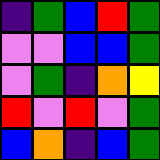[["indigo", "green", "blue", "red", "green"], ["violet", "violet", "blue", "blue", "green"], ["violet", "green", "indigo", "orange", "yellow"], ["red", "violet", "red", "violet", "green"], ["blue", "orange", "indigo", "blue", "green"]]